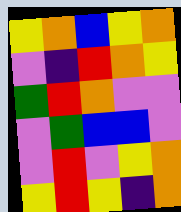[["yellow", "orange", "blue", "yellow", "orange"], ["violet", "indigo", "red", "orange", "yellow"], ["green", "red", "orange", "violet", "violet"], ["violet", "green", "blue", "blue", "violet"], ["violet", "red", "violet", "yellow", "orange"], ["yellow", "red", "yellow", "indigo", "orange"]]